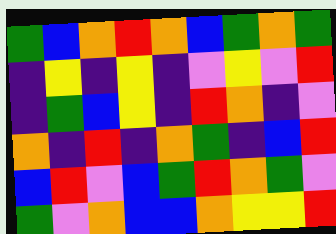[["green", "blue", "orange", "red", "orange", "blue", "green", "orange", "green"], ["indigo", "yellow", "indigo", "yellow", "indigo", "violet", "yellow", "violet", "red"], ["indigo", "green", "blue", "yellow", "indigo", "red", "orange", "indigo", "violet"], ["orange", "indigo", "red", "indigo", "orange", "green", "indigo", "blue", "red"], ["blue", "red", "violet", "blue", "green", "red", "orange", "green", "violet"], ["green", "violet", "orange", "blue", "blue", "orange", "yellow", "yellow", "red"]]